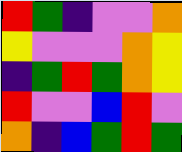[["red", "green", "indigo", "violet", "violet", "orange"], ["yellow", "violet", "violet", "violet", "orange", "yellow"], ["indigo", "green", "red", "green", "orange", "yellow"], ["red", "violet", "violet", "blue", "red", "violet"], ["orange", "indigo", "blue", "green", "red", "green"]]